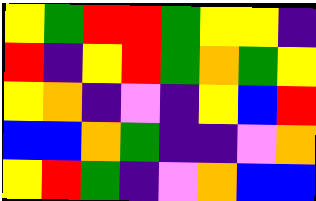[["yellow", "green", "red", "red", "green", "yellow", "yellow", "indigo"], ["red", "indigo", "yellow", "red", "green", "orange", "green", "yellow"], ["yellow", "orange", "indigo", "violet", "indigo", "yellow", "blue", "red"], ["blue", "blue", "orange", "green", "indigo", "indigo", "violet", "orange"], ["yellow", "red", "green", "indigo", "violet", "orange", "blue", "blue"]]